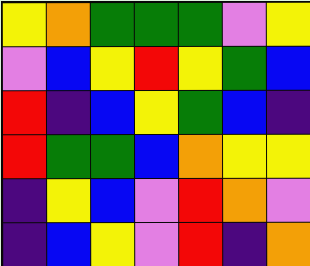[["yellow", "orange", "green", "green", "green", "violet", "yellow"], ["violet", "blue", "yellow", "red", "yellow", "green", "blue"], ["red", "indigo", "blue", "yellow", "green", "blue", "indigo"], ["red", "green", "green", "blue", "orange", "yellow", "yellow"], ["indigo", "yellow", "blue", "violet", "red", "orange", "violet"], ["indigo", "blue", "yellow", "violet", "red", "indigo", "orange"]]